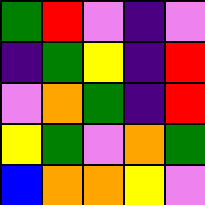[["green", "red", "violet", "indigo", "violet"], ["indigo", "green", "yellow", "indigo", "red"], ["violet", "orange", "green", "indigo", "red"], ["yellow", "green", "violet", "orange", "green"], ["blue", "orange", "orange", "yellow", "violet"]]